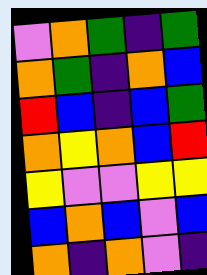[["violet", "orange", "green", "indigo", "green"], ["orange", "green", "indigo", "orange", "blue"], ["red", "blue", "indigo", "blue", "green"], ["orange", "yellow", "orange", "blue", "red"], ["yellow", "violet", "violet", "yellow", "yellow"], ["blue", "orange", "blue", "violet", "blue"], ["orange", "indigo", "orange", "violet", "indigo"]]